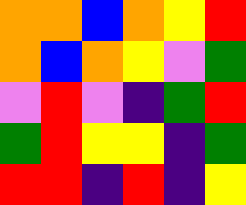[["orange", "orange", "blue", "orange", "yellow", "red"], ["orange", "blue", "orange", "yellow", "violet", "green"], ["violet", "red", "violet", "indigo", "green", "red"], ["green", "red", "yellow", "yellow", "indigo", "green"], ["red", "red", "indigo", "red", "indigo", "yellow"]]